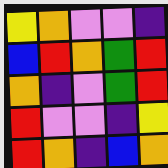[["yellow", "orange", "violet", "violet", "indigo"], ["blue", "red", "orange", "green", "red"], ["orange", "indigo", "violet", "green", "red"], ["red", "violet", "violet", "indigo", "yellow"], ["red", "orange", "indigo", "blue", "orange"]]